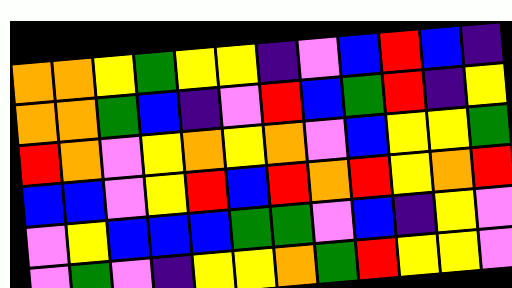[["orange", "orange", "yellow", "green", "yellow", "yellow", "indigo", "violet", "blue", "red", "blue", "indigo"], ["orange", "orange", "green", "blue", "indigo", "violet", "red", "blue", "green", "red", "indigo", "yellow"], ["red", "orange", "violet", "yellow", "orange", "yellow", "orange", "violet", "blue", "yellow", "yellow", "green"], ["blue", "blue", "violet", "yellow", "red", "blue", "red", "orange", "red", "yellow", "orange", "red"], ["violet", "yellow", "blue", "blue", "blue", "green", "green", "violet", "blue", "indigo", "yellow", "violet"], ["violet", "green", "violet", "indigo", "yellow", "yellow", "orange", "green", "red", "yellow", "yellow", "violet"]]